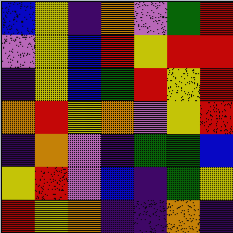[["blue", "yellow", "indigo", "orange", "violet", "green", "red"], ["violet", "yellow", "blue", "red", "yellow", "red", "red"], ["indigo", "yellow", "blue", "green", "red", "yellow", "red"], ["orange", "red", "yellow", "orange", "violet", "yellow", "red"], ["indigo", "orange", "violet", "indigo", "green", "green", "blue"], ["yellow", "red", "violet", "blue", "indigo", "green", "yellow"], ["red", "yellow", "orange", "indigo", "indigo", "orange", "indigo"]]